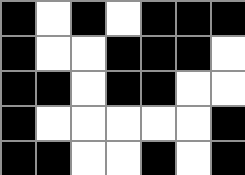[["black", "white", "black", "white", "black", "black", "black"], ["black", "white", "white", "black", "black", "black", "white"], ["black", "black", "white", "black", "black", "white", "white"], ["black", "white", "white", "white", "white", "white", "black"], ["black", "black", "white", "white", "black", "white", "black"]]